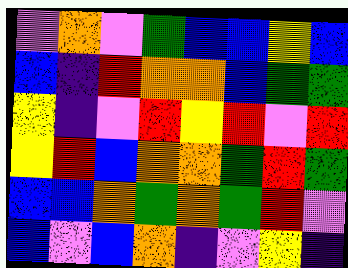[["violet", "orange", "violet", "green", "blue", "blue", "yellow", "blue"], ["blue", "indigo", "red", "orange", "orange", "blue", "green", "green"], ["yellow", "indigo", "violet", "red", "yellow", "red", "violet", "red"], ["yellow", "red", "blue", "orange", "orange", "green", "red", "green"], ["blue", "blue", "orange", "green", "orange", "green", "red", "violet"], ["blue", "violet", "blue", "orange", "indigo", "violet", "yellow", "indigo"]]